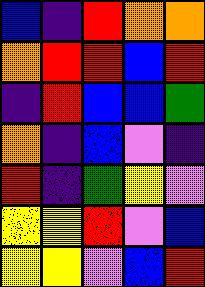[["blue", "indigo", "red", "orange", "orange"], ["orange", "red", "red", "blue", "red"], ["indigo", "red", "blue", "blue", "green"], ["orange", "indigo", "blue", "violet", "indigo"], ["red", "indigo", "green", "yellow", "violet"], ["yellow", "yellow", "red", "violet", "blue"], ["yellow", "yellow", "violet", "blue", "red"]]